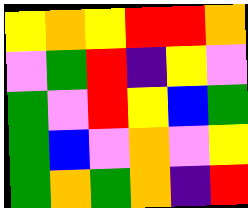[["yellow", "orange", "yellow", "red", "red", "orange"], ["violet", "green", "red", "indigo", "yellow", "violet"], ["green", "violet", "red", "yellow", "blue", "green"], ["green", "blue", "violet", "orange", "violet", "yellow"], ["green", "orange", "green", "orange", "indigo", "red"]]